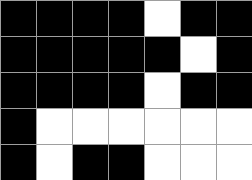[["black", "black", "black", "black", "white", "black", "black"], ["black", "black", "black", "black", "black", "white", "black"], ["black", "black", "black", "black", "white", "black", "black"], ["black", "white", "white", "white", "white", "white", "white"], ["black", "white", "black", "black", "white", "white", "white"]]